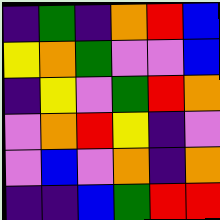[["indigo", "green", "indigo", "orange", "red", "blue"], ["yellow", "orange", "green", "violet", "violet", "blue"], ["indigo", "yellow", "violet", "green", "red", "orange"], ["violet", "orange", "red", "yellow", "indigo", "violet"], ["violet", "blue", "violet", "orange", "indigo", "orange"], ["indigo", "indigo", "blue", "green", "red", "red"]]